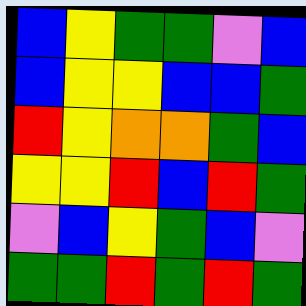[["blue", "yellow", "green", "green", "violet", "blue"], ["blue", "yellow", "yellow", "blue", "blue", "green"], ["red", "yellow", "orange", "orange", "green", "blue"], ["yellow", "yellow", "red", "blue", "red", "green"], ["violet", "blue", "yellow", "green", "blue", "violet"], ["green", "green", "red", "green", "red", "green"]]